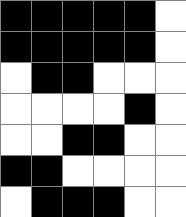[["black", "black", "black", "black", "black", "white"], ["black", "black", "black", "black", "black", "white"], ["white", "black", "black", "white", "white", "white"], ["white", "white", "white", "white", "black", "white"], ["white", "white", "black", "black", "white", "white"], ["black", "black", "white", "white", "white", "white"], ["white", "black", "black", "black", "white", "white"]]